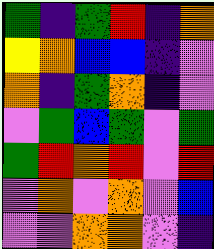[["green", "indigo", "green", "red", "indigo", "orange"], ["yellow", "orange", "blue", "blue", "indigo", "violet"], ["orange", "indigo", "green", "orange", "indigo", "violet"], ["violet", "green", "blue", "green", "violet", "green"], ["green", "red", "orange", "red", "violet", "red"], ["violet", "orange", "violet", "orange", "violet", "blue"], ["violet", "violet", "orange", "orange", "violet", "indigo"]]